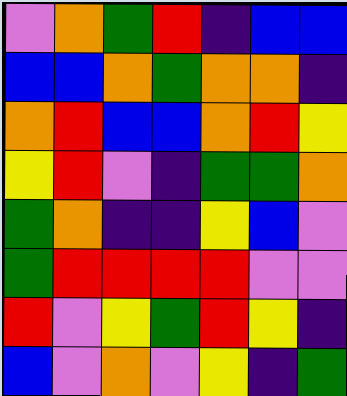[["violet", "orange", "green", "red", "indigo", "blue", "blue"], ["blue", "blue", "orange", "green", "orange", "orange", "indigo"], ["orange", "red", "blue", "blue", "orange", "red", "yellow"], ["yellow", "red", "violet", "indigo", "green", "green", "orange"], ["green", "orange", "indigo", "indigo", "yellow", "blue", "violet"], ["green", "red", "red", "red", "red", "violet", "violet"], ["red", "violet", "yellow", "green", "red", "yellow", "indigo"], ["blue", "violet", "orange", "violet", "yellow", "indigo", "green"]]